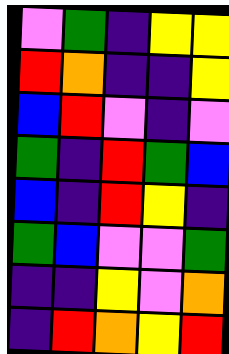[["violet", "green", "indigo", "yellow", "yellow"], ["red", "orange", "indigo", "indigo", "yellow"], ["blue", "red", "violet", "indigo", "violet"], ["green", "indigo", "red", "green", "blue"], ["blue", "indigo", "red", "yellow", "indigo"], ["green", "blue", "violet", "violet", "green"], ["indigo", "indigo", "yellow", "violet", "orange"], ["indigo", "red", "orange", "yellow", "red"]]